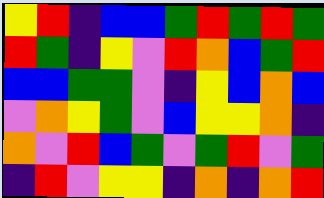[["yellow", "red", "indigo", "blue", "blue", "green", "red", "green", "red", "green"], ["red", "green", "indigo", "yellow", "violet", "red", "orange", "blue", "green", "red"], ["blue", "blue", "green", "green", "violet", "indigo", "yellow", "blue", "orange", "blue"], ["violet", "orange", "yellow", "green", "violet", "blue", "yellow", "yellow", "orange", "indigo"], ["orange", "violet", "red", "blue", "green", "violet", "green", "red", "violet", "green"], ["indigo", "red", "violet", "yellow", "yellow", "indigo", "orange", "indigo", "orange", "red"]]